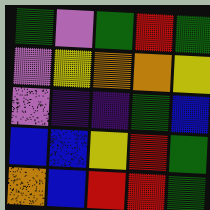[["green", "violet", "green", "red", "green"], ["violet", "yellow", "orange", "orange", "yellow"], ["violet", "indigo", "indigo", "green", "blue"], ["blue", "blue", "yellow", "red", "green"], ["orange", "blue", "red", "red", "green"]]